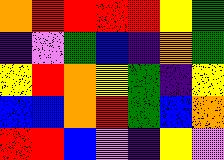[["orange", "red", "red", "red", "red", "yellow", "green"], ["indigo", "violet", "green", "blue", "indigo", "orange", "green"], ["yellow", "red", "orange", "yellow", "green", "indigo", "yellow"], ["blue", "blue", "orange", "red", "green", "blue", "orange"], ["red", "red", "blue", "violet", "indigo", "yellow", "violet"]]